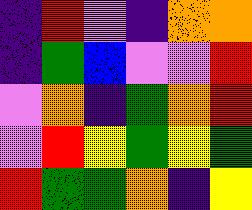[["indigo", "red", "violet", "indigo", "orange", "orange"], ["indigo", "green", "blue", "violet", "violet", "red"], ["violet", "orange", "indigo", "green", "orange", "red"], ["violet", "red", "yellow", "green", "yellow", "green"], ["red", "green", "green", "orange", "indigo", "yellow"]]